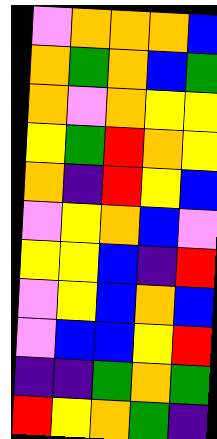[["violet", "orange", "orange", "orange", "blue"], ["orange", "green", "orange", "blue", "green"], ["orange", "violet", "orange", "yellow", "yellow"], ["yellow", "green", "red", "orange", "yellow"], ["orange", "indigo", "red", "yellow", "blue"], ["violet", "yellow", "orange", "blue", "violet"], ["yellow", "yellow", "blue", "indigo", "red"], ["violet", "yellow", "blue", "orange", "blue"], ["violet", "blue", "blue", "yellow", "red"], ["indigo", "indigo", "green", "orange", "green"], ["red", "yellow", "orange", "green", "indigo"]]